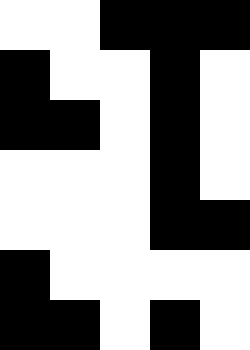[["white", "white", "black", "black", "black"], ["black", "white", "white", "black", "white"], ["black", "black", "white", "black", "white"], ["white", "white", "white", "black", "white"], ["white", "white", "white", "black", "black"], ["black", "white", "white", "white", "white"], ["black", "black", "white", "black", "white"]]